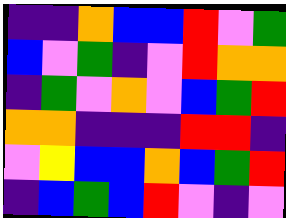[["indigo", "indigo", "orange", "blue", "blue", "red", "violet", "green"], ["blue", "violet", "green", "indigo", "violet", "red", "orange", "orange"], ["indigo", "green", "violet", "orange", "violet", "blue", "green", "red"], ["orange", "orange", "indigo", "indigo", "indigo", "red", "red", "indigo"], ["violet", "yellow", "blue", "blue", "orange", "blue", "green", "red"], ["indigo", "blue", "green", "blue", "red", "violet", "indigo", "violet"]]